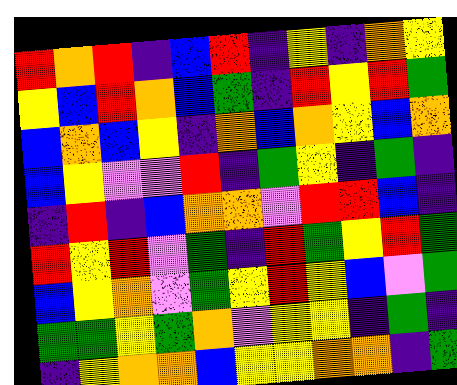[["red", "orange", "red", "indigo", "blue", "red", "indigo", "yellow", "indigo", "orange", "yellow"], ["yellow", "blue", "red", "orange", "blue", "green", "indigo", "red", "yellow", "red", "green"], ["blue", "orange", "blue", "yellow", "indigo", "orange", "blue", "orange", "yellow", "blue", "orange"], ["blue", "yellow", "violet", "violet", "red", "indigo", "green", "yellow", "indigo", "green", "indigo"], ["indigo", "red", "indigo", "blue", "orange", "orange", "violet", "red", "red", "blue", "indigo"], ["red", "yellow", "red", "violet", "green", "indigo", "red", "green", "yellow", "red", "green"], ["blue", "yellow", "orange", "violet", "green", "yellow", "red", "yellow", "blue", "violet", "green"], ["green", "green", "yellow", "green", "orange", "violet", "yellow", "yellow", "indigo", "green", "indigo"], ["indigo", "yellow", "orange", "orange", "blue", "yellow", "yellow", "orange", "orange", "indigo", "green"]]